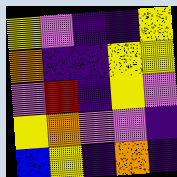[["yellow", "violet", "indigo", "indigo", "yellow"], ["orange", "indigo", "indigo", "yellow", "yellow"], ["violet", "red", "indigo", "yellow", "violet"], ["yellow", "orange", "violet", "violet", "indigo"], ["blue", "yellow", "indigo", "orange", "indigo"]]